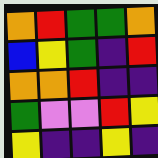[["orange", "red", "green", "green", "orange"], ["blue", "yellow", "green", "indigo", "red"], ["orange", "orange", "red", "indigo", "indigo"], ["green", "violet", "violet", "red", "yellow"], ["yellow", "indigo", "indigo", "yellow", "indigo"]]